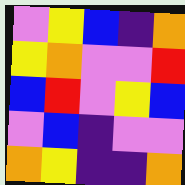[["violet", "yellow", "blue", "indigo", "orange"], ["yellow", "orange", "violet", "violet", "red"], ["blue", "red", "violet", "yellow", "blue"], ["violet", "blue", "indigo", "violet", "violet"], ["orange", "yellow", "indigo", "indigo", "orange"]]